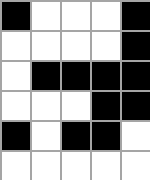[["black", "white", "white", "white", "black"], ["white", "white", "white", "white", "black"], ["white", "black", "black", "black", "black"], ["white", "white", "white", "black", "black"], ["black", "white", "black", "black", "white"], ["white", "white", "white", "white", "white"]]